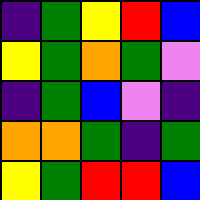[["indigo", "green", "yellow", "red", "blue"], ["yellow", "green", "orange", "green", "violet"], ["indigo", "green", "blue", "violet", "indigo"], ["orange", "orange", "green", "indigo", "green"], ["yellow", "green", "red", "red", "blue"]]